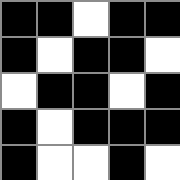[["black", "black", "white", "black", "black"], ["black", "white", "black", "black", "white"], ["white", "black", "black", "white", "black"], ["black", "white", "black", "black", "black"], ["black", "white", "white", "black", "white"]]